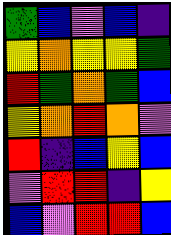[["green", "blue", "violet", "blue", "indigo"], ["yellow", "orange", "yellow", "yellow", "green"], ["red", "green", "orange", "green", "blue"], ["yellow", "orange", "red", "orange", "violet"], ["red", "indigo", "blue", "yellow", "blue"], ["violet", "red", "red", "indigo", "yellow"], ["blue", "violet", "red", "red", "blue"]]